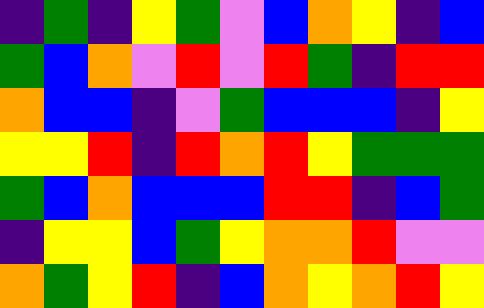[["indigo", "green", "indigo", "yellow", "green", "violet", "blue", "orange", "yellow", "indigo", "blue"], ["green", "blue", "orange", "violet", "red", "violet", "red", "green", "indigo", "red", "red"], ["orange", "blue", "blue", "indigo", "violet", "green", "blue", "blue", "blue", "indigo", "yellow"], ["yellow", "yellow", "red", "indigo", "red", "orange", "red", "yellow", "green", "green", "green"], ["green", "blue", "orange", "blue", "blue", "blue", "red", "red", "indigo", "blue", "green"], ["indigo", "yellow", "yellow", "blue", "green", "yellow", "orange", "orange", "red", "violet", "violet"], ["orange", "green", "yellow", "red", "indigo", "blue", "orange", "yellow", "orange", "red", "yellow"]]